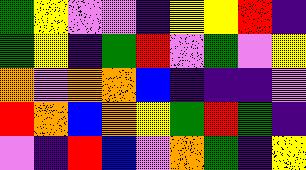[["green", "yellow", "violet", "violet", "indigo", "yellow", "yellow", "red", "indigo"], ["green", "yellow", "indigo", "green", "red", "violet", "green", "violet", "yellow"], ["orange", "violet", "orange", "orange", "blue", "indigo", "indigo", "indigo", "violet"], ["red", "orange", "blue", "orange", "yellow", "green", "red", "green", "indigo"], ["violet", "indigo", "red", "blue", "violet", "orange", "green", "indigo", "yellow"]]